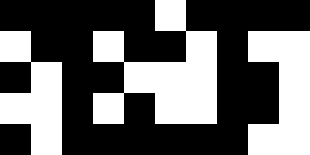[["black", "black", "black", "black", "black", "white", "black", "black", "black", "black"], ["white", "black", "black", "white", "black", "black", "white", "black", "white", "white"], ["black", "white", "black", "black", "white", "white", "white", "black", "black", "white"], ["white", "white", "black", "white", "black", "white", "white", "black", "black", "white"], ["black", "white", "black", "black", "black", "black", "black", "black", "white", "white"]]